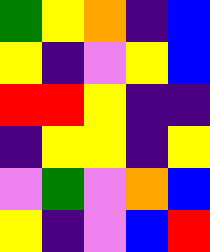[["green", "yellow", "orange", "indigo", "blue"], ["yellow", "indigo", "violet", "yellow", "blue"], ["red", "red", "yellow", "indigo", "indigo"], ["indigo", "yellow", "yellow", "indigo", "yellow"], ["violet", "green", "violet", "orange", "blue"], ["yellow", "indigo", "violet", "blue", "red"]]